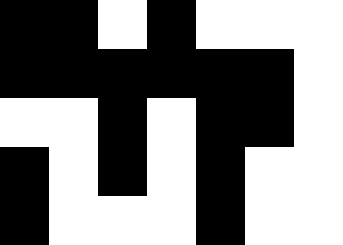[["black", "black", "white", "black", "white", "white", "white"], ["black", "black", "black", "black", "black", "black", "white"], ["white", "white", "black", "white", "black", "black", "white"], ["black", "white", "black", "white", "black", "white", "white"], ["black", "white", "white", "white", "black", "white", "white"]]